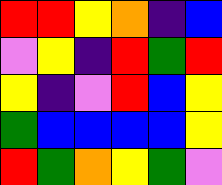[["red", "red", "yellow", "orange", "indigo", "blue"], ["violet", "yellow", "indigo", "red", "green", "red"], ["yellow", "indigo", "violet", "red", "blue", "yellow"], ["green", "blue", "blue", "blue", "blue", "yellow"], ["red", "green", "orange", "yellow", "green", "violet"]]